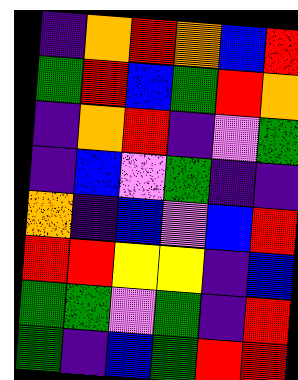[["indigo", "orange", "red", "orange", "blue", "red"], ["green", "red", "blue", "green", "red", "orange"], ["indigo", "orange", "red", "indigo", "violet", "green"], ["indigo", "blue", "violet", "green", "indigo", "indigo"], ["orange", "indigo", "blue", "violet", "blue", "red"], ["red", "red", "yellow", "yellow", "indigo", "blue"], ["green", "green", "violet", "green", "indigo", "red"], ["green", "indigo", "blue", "green", "red", "red"]]